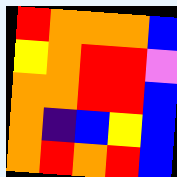[["red", "orange", "orange", "orange", "blue"], ["yellow", "orange", "red", "red", "violet"], ["orange", "orange", "red", "red", "blue"], ["orange", "indigo", "blue", "yellow", "blue"], ["orange", "red", "orange", "red", "blue"]]